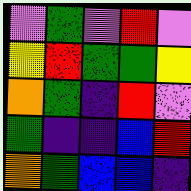[["violet", "green", "violet", "red", "violet"], ["yellow", "red", "green", "green", "yellow"], ["orange", "green", "indigo", "red", "violet"], ["green", "indigo", "indigo", "blue", "red"], ["orange", "green", "blue", "blue", "indigo"]]